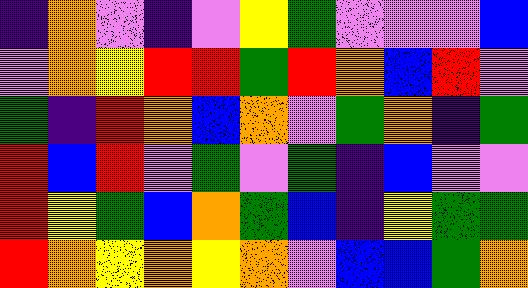[["indigo", "orange", "violet", "indigo", "violet", "yellow", "green", "violet", "violet", "violet", "blue"], ["violet", "orange", "yellow", "red", "red", "green", "red", "orange", "blue", "red", "violet"], ["green", "indigo", "red", "orange", "blue", "orange", "violet", "green", "orange", "indigo", "green"], ["red", "blue", "red", "violet", "green", "violet", "green", "indigo", "blue", "violet", "violet"], ["red", "yellow", "green", "blue", "orange", "green", "blue", "indigo", "yellow", "green", "green"], ["red", "orange", "yellow", "orange", "yellow", "orange", "violet", "blue", "blue", "green", "orange"]]